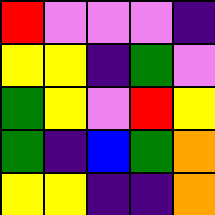[["red", "violet", "violet", "violet", "indigo"], ["yellow", "yellow", "indigo", "green", "violet"], ["green", "yellow", "violet", "red", "yellow"], ["green", "indigo", "blue", "green", "orange"], ["yellow", "yellow", "indigo", "indigo", "orange"]]